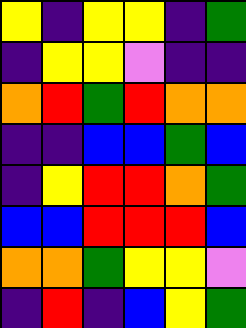[["yellow", "indigo", "yellow", "yellow", "indigo", "green"], ["indigo", "yellow", "yellow", "violet", "indigo", "indigo"], ["orange", "red", "green", "red", "orange", "orange"], ["indigo", "indigo", "blue", "blue", "green", "blue"], ["indigo", "yellow", "red", "red", "orange", "green"], ["blue", "blue", "red", "red", "red", "blue"], ["orange", "orange", "green", "yellow", "yellow", "violet"], ["indigo", "red", "indigo", "blue", "yellow", "green"]]